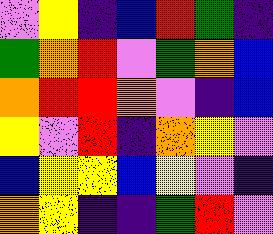[["violet", "yellow", "indigo", "blue", "red", "green", "indigo"], ["green", "orange", "red", "violet", "green", "orange", "blue"], ["orange", "red", "red", "orange", "violet", "indigo", "blue"], ["yellow", "violet", "red", "indigo", "orange", "yellow", "violet"], ["blue", "yellow", "yellow", "blue", "yellow", "violet", "indigo"], ["orange", "yellow", "indigo", "indigo", "green", "red", "violet"]]